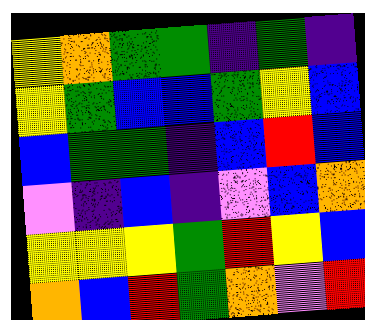[["yellow", "orange", "green", "green", "indigo", "green", "indigo"], ["yellow", "green", "blue", "blue", "green", "yellow", "blue"], ["blue", "green", "green", "indigo", "blue", "red", "blue"], ["violet", "indigo", "blue", "indigo", "violet", "blue", "orange"], ["yellow", "yellow", "yellow", "green", "red", "yellow", "blue"], ["orange", "blue", "red", "green", "orange", "violet", "red"]]